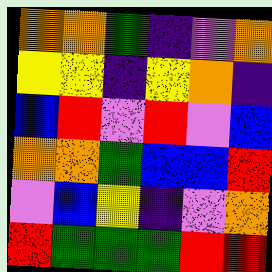[["orange", "orange", "green", "indigo", "violet", "orange"], ["yellow", "yellow", "indigo", "yellow", "orange", "indigo"], ["blue", "red", "violet", "red", "violet", "blue"], ["orange", "orange", "green", "blue", "blue", "red"], ["violet", "blue", "yellow", "indigo", "violet", "orange"], ["red", "green", "green", "green", "red", "red"]]